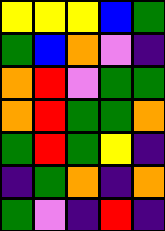[["yellow", "yellow", "yellow", "blue", "green"], ["green", "blue", "orange", "violet", "indigo"], ["orange", "red", "violet", "green", "green"], ["orange", "red", "green", "green", "orange"], ["green", "red", "green", "yellow", "indigo"], ["indigo", "green", "orange", "indigo", "orange"], ["green", "violet", "indigo", "red", "indigo"]]